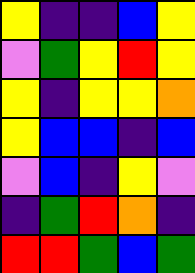[["yellow", "indigo", "indigo", "blue", "yellow"], ["violet", "green", "yellow", "red", "yellow"], ["yellow", "indigo", "yellow", "yellow", "orange"], ["yellow", "blue", "blue", "indigo", "blue"], ["violet", "blue", "indigo", "yellow", "violet"], ["indigo", "green", "red", "orange", "indigo"], ["red", "red", "green", "blue", "green"]]